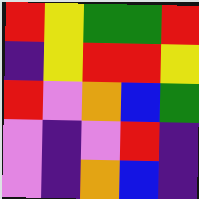[["red", "yellow", "green", "green", "red"], ["indigo", "yellow", "red", "red", "yellow"], ["red", "violet", "orange", "blue", "green"], ["violet", "indigo", "violet", "red", "indigo"], ["violet", "indigo", "orange", "blue", "indigo"]]